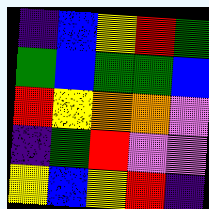[["indigo", "blue", "yellow", "red", "green"], ["green", "blue", "green", "green", "blue"], ["red", "yellow", "orange", "orange", "violet"], ["indigo", "green", "red", "violet", "violet"], ["yellow", "blue", "yellow", "red", "indigo"]]